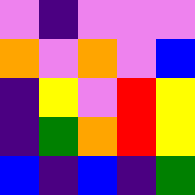[["violet", "indigo", "violet", "violet", "violet"], ["orange", "violet", "orange", "violet", "blue"], ["indigo", "yellow", "violet", "red", "yellow"], ["indigo", "green", "orange", "red", "yellow"], ["blue", "indigo", "blue", "indigo", "green"]]